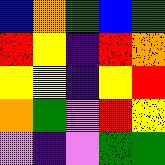[["blue", "orange", "green", "blue", "green"], ["red", "yellow", "indigo", "red", "orange"], ["yellow", "yellow", "indigo", "yellow", "red"], ["orange", "green", "violet", "red", "yellow"], ["violet", "indigo", "violet", "green", "green"]]